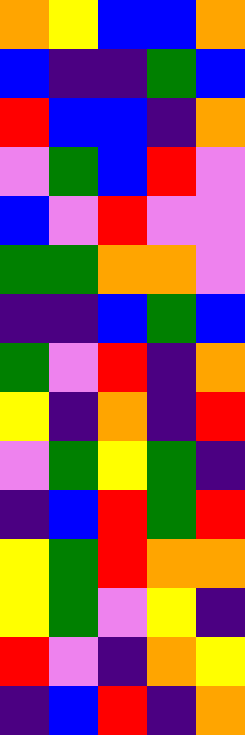[["orange", "yellow", "blue", "blue", "orange"], ["blue", "indigo", "indigo", "green", "blue"], ["red", "blue", "blue", "indigo", "orange"], ["violet", "green", "blue", "red", "violet"], ["blue", "violet", "red", "violet", "violet"], ["green", "green", "orange", "orange", "violet"], ["indigo", "indigo", "blue", "green", "blue"], ["green", "violet", "red", "indigo", "orange"], ["yellow", "indigo", "orange", "indigo", "red"], ["violet", "green", "yellow", "green", "indigo"], ["indigo", "blue", "red", "green", "red"], ["yellow", "green", "red", "orange", "orange"], ["yellow", "green", "violet", "yellow", "indigo"], ["red", "violet", "indigo", "orange", "yellow"], ["indigo", "blue", "red", "indigo", "orange"]]